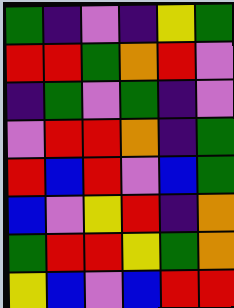[["green", "indigo", "violet", "indigo", "yellow", "green"], ["red", "red", "green", "orange", "red", "violet"], ["indigo", "green", "violet", "green", "indigo", "violet"], ["violet", "red", "red", "orange", "indigo", "green"], ["red", "blue", "red", "violet", "blue", "green"], ["blue", "violet", "yellow", "red", "indigo", "orange"], ["green", "red", "red", "yellow", "green", "orange"], ["yellow", "blue", "violet", "blue", "red", "red"]]